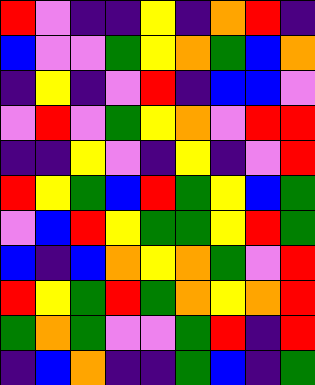[["red", "violet", "indigo", "indigo", "yellow", "indigo", "orange", "red", "indigo"], ["blue", "violet", "violet", "green", "yellow", "orange", "green", "blue", "orange"], ["indigo", "yellow", "indigo", "violet", "red", "indigo", "blue", "blue", "violet"], ["violet", "red", "violet", "green", "yellow", "orange", "violet", "red", "red"], ["indigo", "indigo", "yellow", "violet", "indigo", "yellow", "indigo", "violet", "red"], ["red", "yellow", "green", "blue", "red", "green", "yellow", "blue", "green"], ["violet", "blue", "red", "yellow", "green", "green", "yellow", "red", "green"], ["blue", "indigo", "blue", "orange", "yellow", "orange", "green", "violet", "red"], ["red", "yellow", "green", "red", "green", "orange", "yellow", "orange", "red"], ["green", "orange", "green", "violet", "violet", "green", "red", "indigo", "red"], ["indigo", "blue", "orange", "indigo", "indigo", "green", "blue", "indigo", "green"]]